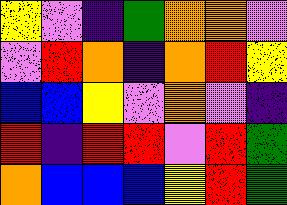[["yellow", "violet", "indigo", "green", "orange", "orange", "violet"], ["violet", "red", "orange", "indigo", "orange", "red", "yellow"], ["blue", "blue", "yellow", "violet", "orange", "violet", "indigo"], ["red", "indigo", "red", "red", "violet", "red", "green"], ["orange", "blue", "blue", "blue", "yellow", "red", "green"]]